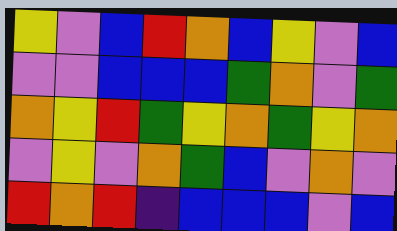[["yellow", "violet", "blue", "red", "orange", "blue", "yellow", "violet", "blue"], ["violet", "violet", "blue", "blue", "blue", "green", "orange", "violet", "green"], ["orange", "yellow", "red", "green", "yellow", "orange", "green", "yellow", "orange"], ["violet", "yellow", "violet", "orange", "green", "blue", "violet", "orange", "violet"], ["red", "orange", "red", "indigo", "blue", "blue", "blue", "violet", "blue"]]